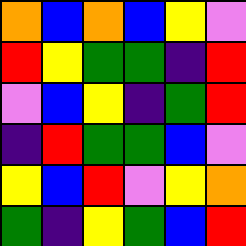[["orange", "blue", "orange", "blue", "yellow", "violet"], ["red", "yellow", "green", "green", "indigo", "red"], ["violet", "blue", "yellow", "indigo", "green", "red"], ["indigo", "red", "green", "green", "blue", "violet"], ["yellow", "blue", "red", "violet", "yellow", "orange"], ["green", "indigo", "yellow", "green", "blue", "red"]]